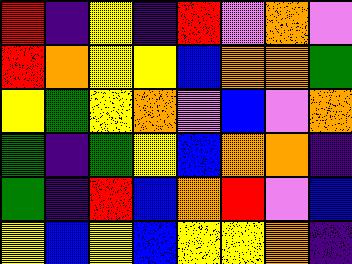[["red", "indigo", "yellow", "indigo", "red", "violet", "orange", "violet"], ["red", "orange", "yellow", "yellow", "blue", "orange", "orange", "green"], ["yellow", "green", "yellow", "orange", "violet", "blue", "violet", "orange"], ["green", "indigo", "green", "yellow", "blue", "orange", "orange", "indigo"], ["green", "indigo", "red", "blue", "orange", "red", "violet", "blue"], ["yellow", "blue", "yellow", "blue", "yellow", "yellow", "orange", "indigo"]]